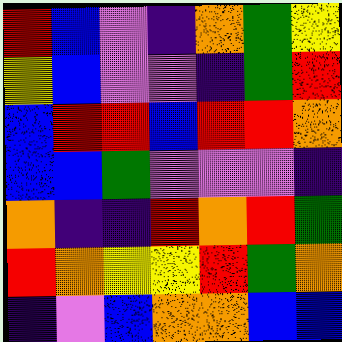[["red", "blue", "violet", "indigo", "orange", "green", "yellow"], ["yellow", "blue", "violet", "violet", "indigo", "green", "red"], ["blue", "red", "red", "blue", "red", "red", "orange"], ["blue", "blue", "green", "violet", "violet", "violet", "indigo"], ["orange", "indigo", "indigo", "red", "orange", "red", "green"], ["red", "orange", "yellow", "yellow", "red", "green", "orange"], ["indigo", "violet", "blue", "orange", "orange", "blue", "blue"]]